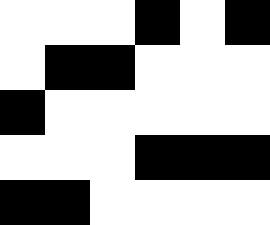[["white", "white", "white", "black", "white", "black"], ["white", "black", "black", "white", "white", "white"], ["black", "white", "white", "white", "white", "white"], ["white", "white", "white", "black", "black", "black"], ["black", "black", "white", "white", "white", "white"]]